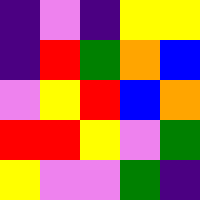[["indigo", "violet", "indigo", "yellow", "yellow"], ["indigo", "red", "green", "orange", "blue"], ["violet", "yellow", "red", "blue", "orange"], ["red", "red", "yellow", "violet", "green"], ["yellow", "violet", "violet", "green", "indigo"]]